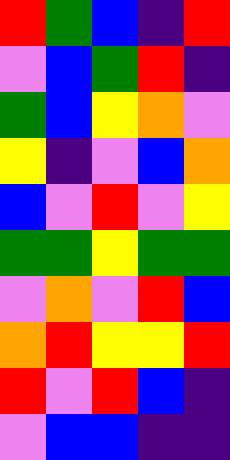[["red", "green", "blue", "indigo", "red"], ["violet", "blue", "green", "red", "indigo"], ["green", "blue", "yellow", "orange", "violet"], ["yellow", "indigo", "violet", "blue", "orange"], ["blue", "violet", "red", "violet", "yellow"], ["green", "green", "yellow", "green", "green"], ["violet", "orange", "violet", "red", "blue"], ["orange", "red", "yellow", "yellow", "red"], ["red", "violet", "red", "blue", "indigo"], ["violet", "blue", "blue", "indigo", "indigo"]]